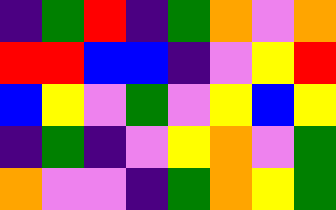[["indigo", "green", "red", "indigo", "green", "orange", "violet", "orange"], ["red", "red", "blue", "blue", "indigo", "violet", "yellow", "red"], ["blue", "yellow", "violet", "green", "violet", "yellow", "blue", "yellow"], ["indigo", "green", "indigo", "violet", "yellow", "orange", "violet", "green"], ["orange", "violet", "violet", "indigo", "green", "orange", "yellow", "green"]]